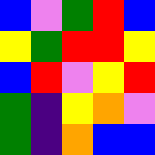[["blue", "violet", "green", "red", "blue"], ["yellow", "green", "red", "red", "yellow"], ["blue", "red", "violet", "yellow", "red"], ["green", "indigo", "yellow", "orange", "violet"], ["green", "indigo", "orange", "blue", "blue"]]